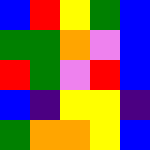[["blue", "red", "yellow", "green", "blue"], ["green", "green", "orange", "violet", "blue"], ["red", "green", "violet", "red", "blue"], ["blue", "indigo", "yellow", "yellow", "indigo"], ["green", "orange", "orange", "yellow", "blue"]]